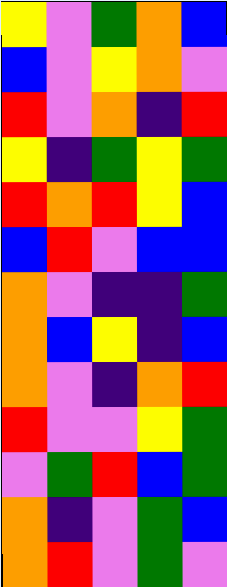[["yellow", "violet", "green", "orange", "blue"], ["blue", "violet", "yellow", "orange", "violet"], ["red", "violet", "orange", "indigo", "red"], ["yellow", "indigo", "green", "yellow", "green"], ["red", "orange", "red", "yellow", "blue"], ["blue", "red", "violet", "blue", "blue"], ["orange", "violet", "indigo", "indigo", "green"], ["orange", "blue", "yellow", "indigo", "blue"], ["orange", "violet", "indigo", "orange", "red"], ["red", "violet", "violet", "yellow", "green"], ["violet", "green", "red", "blue", "green"], ["orange", "indigo", "violet", "green", "blue"], ["orange", "red", "violet", "green", "violet"]]